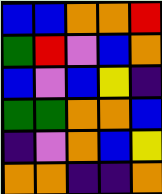[["blue", "blue", "orange", "orange", "red"], ["green", "red", "violet", "blue", "orange"], ["blue", "violet", "blue", "yellow", "indigo"], ["green", "green", "orange", "orange", "blue"], ["indigo", "violet", "orange", "blue", "yellow"], ["orange", "orange", "indigo", "indigo", "orange"]]